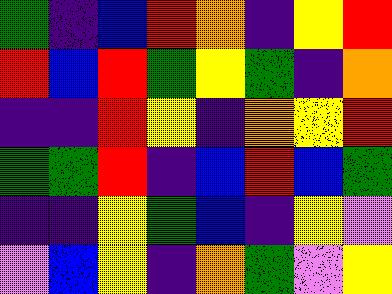[["green", "indigo", "blue", "red", "orange", "indigo", "yellow", "red"], ["red", "blue", "red", "green", "yellow", "green", "indigo", "orange"], ["indigo", "indigo", "red", "yellow", "indigo", "orange", "yellow", "red"], ["green", "green", "red", "indigo", "blue", "red", "blue", "green"], ["indigo", "indigo", "yellow", "green", "blue", "indigo", "yellow", "violet"], ["violet", "blue", "yellow", "indigo", "orange", "green", "violet", "yellow"]]